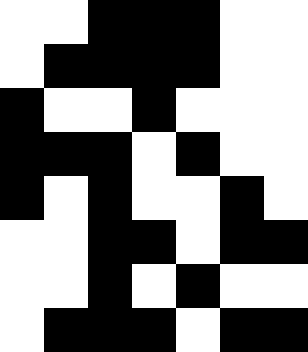[["white", "white", "black", "black", "black", "white", "white"], ["white", "black", "black", "black", "black", "white", "white"], ["black", "white", "white", "black", "white", "white", "white"], ["black", "black", "black", "white", "black", "white", "white"], ["black", "white", "black", "white", "white", "black", "white"], ["white", "white", "black", "black", "white", "black", "black"], ["white", "white", "black", "white", "black", "white", "white"], ["white", "black", "black", "black", "white", "black", "black"]]